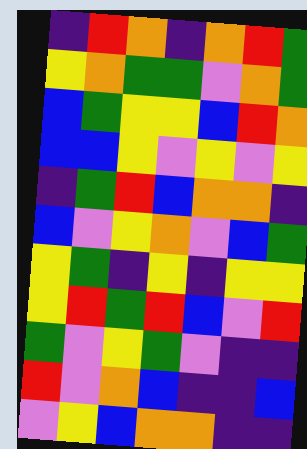[["indigo", "red", "orange", "indigo", "orange", "red", "green"], ["yellow", "orange", "green", "green", "violet", "orange", "green"], ["blue", "green", "yellow", "yellow", "blue", "red", "orange"], ["blue", "blue", "yellow", "violet", "yellow", "violet", "yellow"], ["indigo", "green", "red", "blue", "orange", "orange", "indigo"], ["blue", "violet", "yellow", "orange", "violet", "blue", "green"], ["yellow", "green", "indigo", "yellow", "indigo", "yellow", "yellow"], ["yellow", "red", "green", "red", "blue", "violet", "red"], ["green", "violet", "yellow", "green", "violet", "indigo", "indigo"], ["red", "violet", "orange", "blue", "indigo", "indigo", "blue"], ["violet", "yellow", "blue", "orange", "orange", "indigo", "indigo"]]